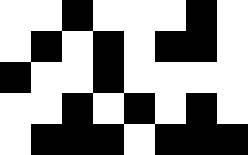[["white", "white", "black", "white", "white", "white", "black", "white"], ["white", "black", "white", "black", "white", "black", "black", "white"], ["black", "white", "white", "black", "white", "white", "white", "white"], ["white", "white", "black", "white", "black", "white", "black", "white"], ["white", "black", "black", "black", "white", "black", "black", "black"]]